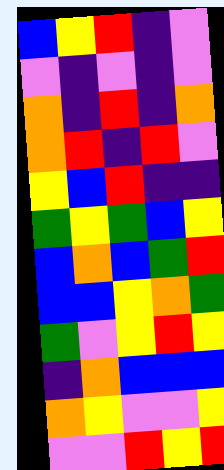[["blue", "yellow", "red", "indigo", "violet"], ["violet", "indigo", "violet", "indigo", "violet"], ["orange", "indigo", "red", "indigo", "orange"], ["orange", "red", "indigo", "red", "violet"], ["yellow", "blue", "red", "indigo", "indigo"], ["green", "yellow", "green", "blue", "yellow"], ["blue", "orange", "blue", "green", "red"], ["blue", "blue", "yellow", "orange", "green"], ["green", "violet", "yellow", "red", "yellow"], ["indigo", "orange", "blue", "blue", "blue"], ["orange", "yellow", "violet", "violet", "yellow"], ["violet", "violet", "red", "yellow", "red"]]